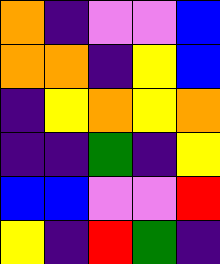[["orange", "indigo", "violet", "violet", "blue"], ["orange", "orange", "indigo", "yellow", "blue"], ["indigo", "yellow", "orange", "yellow", "orange"], ["indigo", "indigo", "green", "indigo", "yellow"], ["blue", "blue", "violet", "violet", "red"], ["yellow", "indigo", "red", "green", "indigo"]]